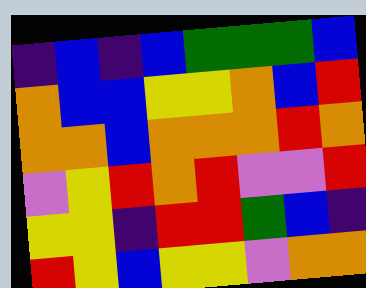[["indigo", "blue", "indigo", "blue", "green", "green", "green", "blue"], ["orange", "blue", "blue", "yellow", "yellow", "orange", "blue", "red"], ["orange", "orange", "blue", "orange", "orange", "orange", "red", "orange"], ["violet", "yellow", "red", "orange", "red", "violet", "violet", "red"], ["yellow", "yellow", "indigo", "red", "red", "green", "blue", "indigo"], ["red", "yellow", "blue", "yellow", "yellow", "violet", "orange", "orange"]]